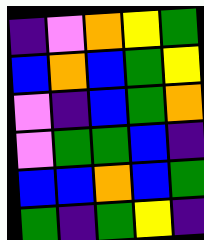[["indigo", "violet", "orange", "yellow", "green"], ["blue", "orange", "blue", "green", "yellow"], ["violet", "indigo", "blue", "green", "orange"], ["violet", "green", "green", "blue", "indigo"], ["blue", "blue", "orange", "blue", "green"], ["green", "indigo", "green", "yellow", "indigo"]]